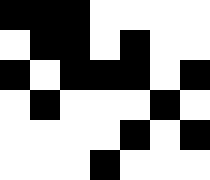[["black", "black", "black", "white", "white", "white", "white"], ["white", "black", "black", "white", "black", "white", "white"], ["black", "white", "black", "black", "black", "white", "black"], ["white", "black", "white", "white", "white", "black", "white"], ["white", "white", "white", "white", "black", "white", "black"], ["white", "white", "white", "black", "white", "white", "white"]]